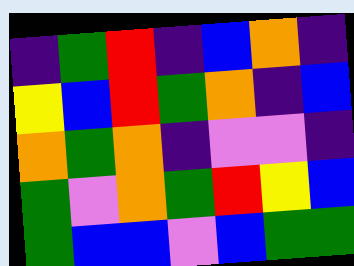[["indigo", "green", "red", "indigo", "blue", "orange", "indigo"], ["yellow", "blue", "red", "green", "orange", "indigo", "blue"], ["orange", "green", "orange", "indigo", "violet", "violet", "indigo"], ["green", "violet", "orange", "green", "red", "yellow", "blue"], ["green", "blue", "blue", "violet", "blue", "green", "green"]]